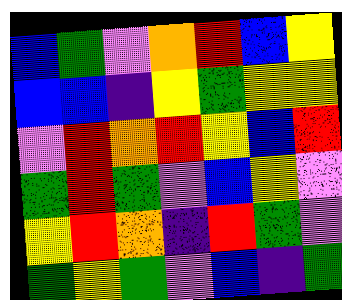[["blue", "green", "violet", "orange", "red", "blue", "yellow"], ["blue", "blue", "indigo", "yellow", "green", "yellow", "yellow"], ["violet", "red", "orange", "red", "yellow", "blue", "red"], ["green", "red", "green", "violet", "blue", "yellow", "violet"], ["yellow", "red", "orange", "indigo", "red", "green", "violet"], ["green", "yellow", "green", "violet", "blue", "indigo", "green"]]